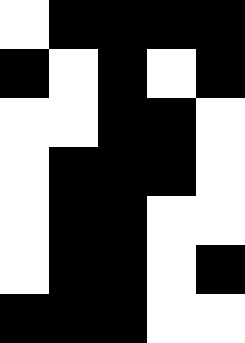[["white", "black", "black", "black", "black"], ["black", "white", "black", "white", "black"], ["white", "white", "black", "black", "white"], ["white", "black", "black", "black", "white"], ["white", "black", "black", "white", "white"], ["white", "black", "black", "white", "black"], ["black", "black", "black", "white", "white"]]